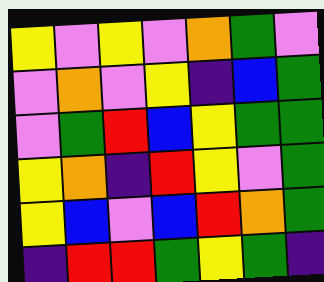[["yellow", "violet", "yellow", "violet", "orange", "green", "violet"], ["violet", "orange", "violet", "yellow", "indigo", "blue", "green"], ["violet", "green", "red", "blue", "yellow", "green", "green"], ["yellow", "orange", "indigo", "red", "yellow", "violet", "green"], ["yellow", "blue", "violet", "blue", "red", "orange", "green"], ["indigo", "red", "red", "green", "yellow", "green", "indigo"]]